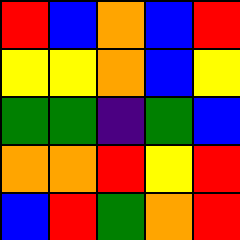[["red", "blue", "orange", "blue", "red"], ["yellow", "yellow", "orange", "blue", "yellow"], ["green", "green", "indigo", "green", "blue"], ["orange", "orange", "red", "yellow", "red"], ["blue", "red", "green", "orange", "red"]]